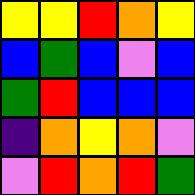[["yellow", "yellow", "red", "orange", "yellow"], ["blue", "green", "blue", "violet", "blue"], ["green", "red", "blue", "blue", "blue"], ["indigo", "orange", "yellow", "orange", "violet"], ["violet", "red", "orange", "red", "green"]]